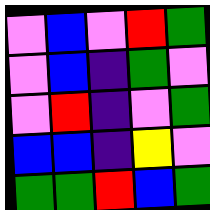[["violet", "blue", "violet", "red", "green"], ["violet", "blue", "indigo", "green", "violet"], ["violet", "red", "indigo", "violet", "green"], ["blue", "blue", "indigo", "yellow", "violet"], ["green", "green", "red", "blue", "green"]]